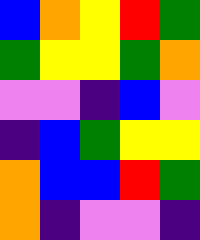[["blue", "orange", "yellow", "red", "green"], ["green", "yellow", "yellow", "green", "orange"], ["violet", "violet", "indigo", "blue", "violet"], ["indigo", "blue", "green", "yellow", "yellow"], ["orange", "blue", "blue", "red", "green"], ["orange", "indigo", "violet", "violet", "indigo"]]